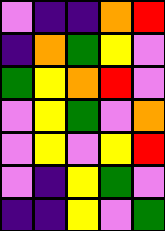[["violet", "indigo", "indigo", "orange", "red"], ["indigo", "orange", "green", "yellow", "violet"], ["green", "yellow", "orange", "red", "violet"], ["violet", "yellow", "green", "violet", "orange"], ["violet", "yellow", "violet", "yellow", "red"], ["violet", "indigo", "yellow", "green", "violet"], ["indigo", "indigo", "yellow", "violet", "green"]]